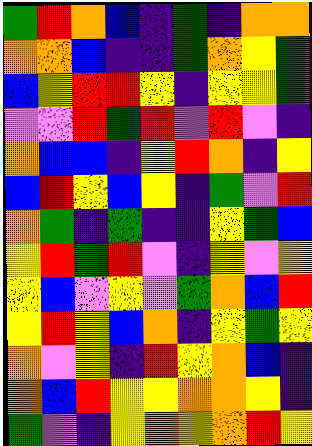[["green", "red", "orange", "blue", "indigo", "green", "indigo", "orange", "orange"], ["orange", "orange", "blue", "indigo", "indigo", "green", "orange", "yellow", "green"], ["blue", "yellow", "red", "red", "yellow", "indigo", "yellow", "yellow", "green"], ["violet", "violet", "red", "green", "red", "violet", "red", "violet", "indigo"], ["orange", "blue", "blue", "indigo", "yellow", "red", "orange", "indigo", "yellow"], ["blue", "red", "yellow", "blue", "yellow", "indigo", "green", "violet", "red"], ["orange", "green", "indigo", "green", "indigo", "indigo", "yellow", "green", "blue"], ["yellow", "red", "green", "red", "violet", "indigo", "yellow", "violet", "yellow"], ["yellow", "blue", "violet", "yellow", "violet", "green", "orange", "blue", "red"], ["yellow", "red", "yellow", "blue", "orange", "indigo", "yellow", "green", "yellow"], ["orange", "violet", "yellow", "indigo", "red", "yellow", "orange", "blue", "indigo"], ["orange", "blue", "red", "yellow", "yellow", "orange", "orange", "yellow", "indigo"], ["green", "violet", "indigo", "yellow", "orange", "yellow", "orange", "red", "yellow"]]